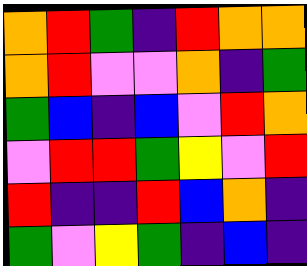[["orange", "red", "green", "indigo", "red", "orange", "orange"], ["orange", "red", "violet", "violet", "orange", "indigo", "green"], ["green", "blue", "indigo", "blue", "violet", "red", "orange"], ["violet", "red", "red", "green", "yellow", "violet", "red"], ["red", "indigo", "indigo", "red", "blue", "orange", "indigo"], ["green", "violet", "yellow", "green", "indigo", "blue", "indigo"]]